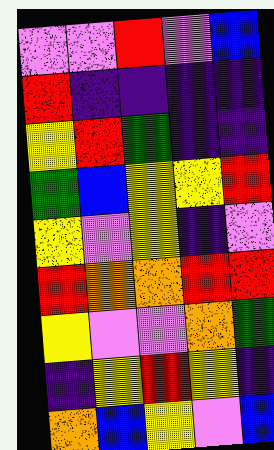[["violet", "violet", "red", "violet", "blue"], ["red", "indigo", "indigo", "indigo", "indigo"], ["yellow", "red", "green", "indigo", "indigo"], ["green", "blue", "yellow", "yellow", "red"], ["yellow", "violet", "yellow", "indigo", "violet"], ["red", "orange", "orange", "red", "red"], ["yellow", "violet", "violet", "orange", "green"], ["indigo", "yellow", "red", "yellow", "indigo"], ["orange", "blue", "yellow", "violet", "blue"]]